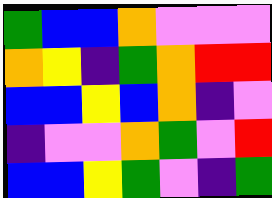[["green", "blue", "blue", "orange", "violet", "violet", "violet"], ["orange", "yellow", "indigo", "green", "orange", "red", "red"], ["blue", "blue", "yellow", "blue", "orange", "indigo", "violet"], ["indigo", "violet", "violet", "orange", "green", "violet", "red"], ["blue", "blue", "yellow", "green", "violet", "indigo", "green"]]